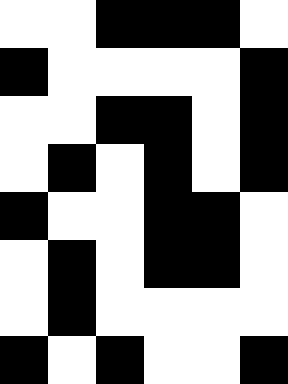[["white", "white", "black", "black", "black", "white"], ["black", "white", "white", "white", "white", "black"], ["white", "white", "black", "black", "white", "black"], ["white", "black", "white", "black", "white", "black"], ["black", "white", "white", "black", "black", "white"], ["white", "black", "white", "black", "black", "white"], ["white", "black", "white", "white", "white", "white"], ["black", "white", "black", "white", "white", "black"]]